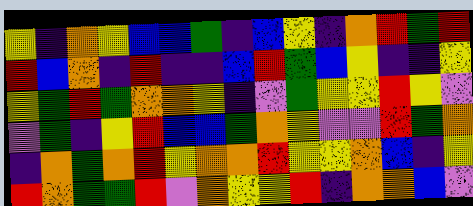[["yellow", "indigo", "orange", "yellow", "blue", "blue", "green", "indigo", "blue", "yellow", "indigo", "orange", "red", "green", "red"], ["red", "blue", "orange", "indigo", "red", "indigo", "indigo", "blue", "red", "green", "blue", "yellow", "indigo", "indigo", "yellow"], ["yellow", "green", "red", "green", "orange", "orange", "yellow", "indigo", "violet", "green", "yellow", "yellow", "red", "yellow", "violet"], ["violet", "green", "indigo", "yellow", "red", "blue", "blue", "green", "orange", "yellow", "violet", "violet", "red", "green", "orange"], ["indigo", "orange", "green", "orange", "red", "yellow", "orange", "orange", "red", "yellow", "yellow", "orange", "blue", "indigo", "yellow"], ["red", "orange", "green", "green", "red", "violet", "orange", "yellow", "yellow", "red", "indigo", "orange", "orange", "blue", "violet"]]